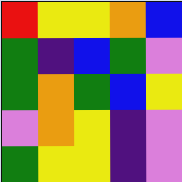[["red", "yellow", "yellow", "orange", "blue"], ["green", "indigo", "blue", "green", "violet"], ["green", "orange", "green", "blue", "yellow"], ["violet", "orange", "yellow", "indigo", "violet"], ["green", "yellow", "yellow", "indigo", "violet"]]